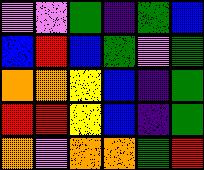[["violet", "violet", "green", "indigo", "green", "blue"], ["blue", "red", "blue", "green", "violet", "green"], ["orange", "orange", "yellow", "blue", "indigo", "green"], ["red", "red", "yellow", "blue", "indigo", "green"], ["orange", "violet", "orange", "orange", "green", "red"]]